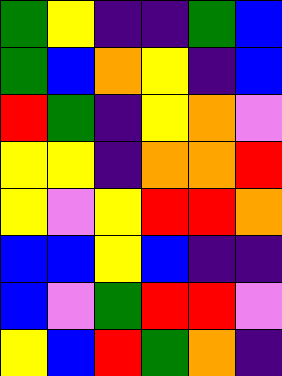[["green", "yellow", "indigo", "indigo", "green", "blue"], ["green", "blue", "orange", "yellow", "indigo", "blue"], ["red", "green", "indigo", "yellow", "orange", "violet"], ["yellow", "yellow", "indigo", "orange", "orange", "red"], ["yellow", "violet", "yellow", "red", "red", "orange"], ["blue", "blue", "yellow", "blue", "indigo", "indigo"], ["blue", "violet", "green", "red", "red", "violet"], ["yellow", "blue", "red", "green", "orange", "indigo"]]